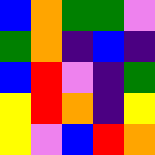[["blue", "orange", "green", "green", "violet"], ["green", "orange", "indigo", "blue", "indigo"], ["blue", "red", "violet", "indigo", "green"], ["yellow", "red", "orange", "indigo", "yellow"], ["yellow", "violet", "blue", "red", "orange"]]